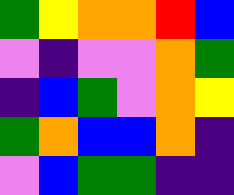[["green", "yellow", "orange", "orange", "red", "blue"], ["violet", "indigo", "violet", "violet", "orange", "green"], ["indigo", "blue", "green", "violet", "orange", "yellow"], ["green", "orange", "blue", "blue", "orange", "indigo"], ["violet", "blue", "green", "green", "indigo", "indigo"]]